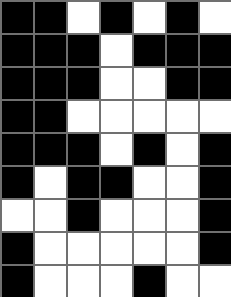[["black", "black", "white", "black", "white", "black", "white"], ["black", "black", "black", "white", "black", "black", "black"], ["black", "black", "black", "white", "white", "black", "black"], ["black", "black", "white", "white", "white", "white", "white"], ["black", "black", "black", "white", "black", "white", "black"], ["black", "white", "black", "black", "white", "white", "black"], ["white", "white", "black", "white", "white", "white", "black"], ["black", "white", "white", "white", "white", "white", "black"], ["black", "white", "white", "white", "black", "white", "white"]]